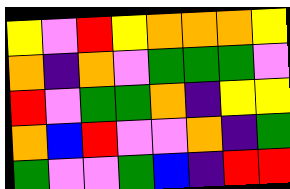[["yellow", "violet", "red", "yellow", "orange", "orange", "orange", "yellow"], ["orange", "indigo", "orange", "violet", "green", "green", "green", "violet"], ["red", "violet", "green", "green", "orange", "indigo", "yellow", "yellow"], ["orange", "blue", "red", "violet", "violet", "orange", "indigo", "green"], ["green", "violet", "violet", "green", "blue", "indigo", "red", "red"]]